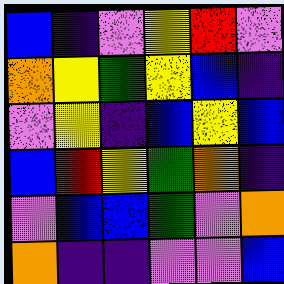[["blue", "indigo", "violet", "yellow", "red", "violet"], ["orange", "yellow", "green", "yellow", "blue", "indigo"], ["violet", "yellow", "indigo", "blue", "yellow", "blue"], ["blue", "red", "yellow", "green", "orange", "indigo"], ["violet", "blue", "blue", "green", "violet", "orange"], ["orange", "indigo", "indigo", "violet", "violet", "blue"]]